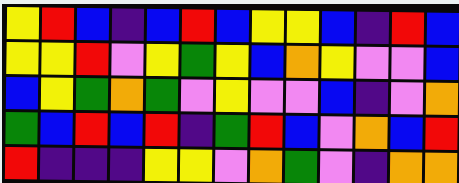[["yellow", "red", "blue", "indigo", "blue", "red", "blue", "yellow", "yellow", "blue", "indigo", "red", "blue"], ["yellow", "yellow", "red", "violet", "yellow", "green", "yellow", "blue", "orange", "yellow", "violet", "violet", "blue"], ["blue", "yellow", "green", "orange", "green", "violet", "yellow", "violet", "violet", "blue", "indigo", "violet", "orange"], ["green", "blue", "red", "blue", "red", "indigo", "green", "red", "blue", "violet", "orange", "blue", "red"], ["red", "indigo", "indigo", "indigo", "yellow", "yellow", "violet", "orange", "green", "violet", "indigo", "orange", "orange"]]